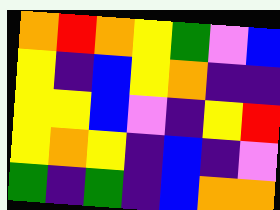[["orange", "red", "orange", "yellow", "green", "violet", "blue"], ["yellow", "indigo", "blue", "yellow", "orange", "indigo", "indigo"], ["yellow", "yellow", "blue", "violet", "indigo", "yellow", "red"], ["yellow", "orange", "yellow", "indigo", "blue", "indigo", "violet"], ["green", "indigo", "green", "indigo", "blue", "orange", "orange"]]